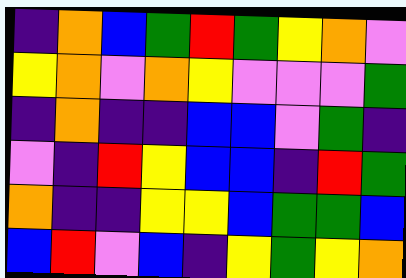[["indigo", "orange", "blue", "green", "red", "green", "yellow", "orange", "violet"], ["yellow", "orange", "violet", "orange", "yellow", "violet", "violet", "violet", "green"], ["indigo", "orange", "indigo", "indigo", "blue", "blue", "violet", "green", "indigo"], ["violet", "indigo", "red", "yellow", "blue", "blue", "indigo", "red", "green"], ["orange", "indigo", "indigo", "yellow", "yellow", "blue", "green", "green", "blue"], ["blue", "red", "violet", "blue", "indigo", "yellow", "green", "yellow", "orange"]]